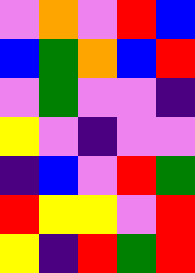[["violet", "orange", "violet", "red", "blue"], ["blue", "green", "orange", "blue", "red"], ["violet", "green", "violet", "violet", "indigo"], ["yellow", "violet", "indigo", "violet", "violet"], ["indigo", "blue", "violet", "red", "green"], ["red", "yellow", "yellow", "violet", "red"], ["yellow", "indigo", "red", "green", "red"]]